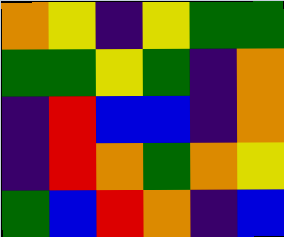[["orange", "yellow", "indigo", "yellow", "green", "green"], ["green", "green", "yellow", "green", "indigo", "orange"], ["indigo", "red", "blue", "blue", "indigo", "orange"], ["indigo", "red", "orange", "green", "orange", "yellow"], ["green", "blue", "red", "orange", "indigo", "blue"]]